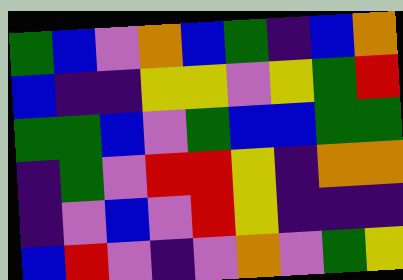[["green", "blue", "violet", "orange", "blue", "green", "indigo", "blue", "orange"], ["blue", "indigo", "indigo", "yellow", "yellow", "violet", "yellow", "green", "red"], ["green", "green", "blue", "violet", "green", "blue", "blue", "green", "green"], ["indigo", "green", "violet", "red", "red", "yellow", "indigo", "orange", "orange"], ["indigo", "violet", "blue", "violet", "red", "yellow", "indigo", "indigo", "indigo"], ["blue", "red", "violet", "indigo", "violet", "orange", "violet", "green", "yellow"]]